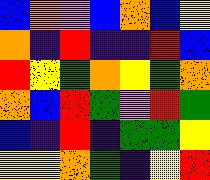[["blue", "orange", "violet", "blue", "orange", "blue", "yellow"], ["orange", "indigo", "red", "indigo", "indigo", "red", "blue"], ["red", "yellow", "green", "orange", "yellow", "green", "orange"], ["orange", "blue", "red", "green", "violet", "red", "green"], ["blue", "indigo", "red", "indigo", "green", "green", "yellow"], ["yellow", "yellow", "orange", "green", "indigo", "yellow", "red"]]